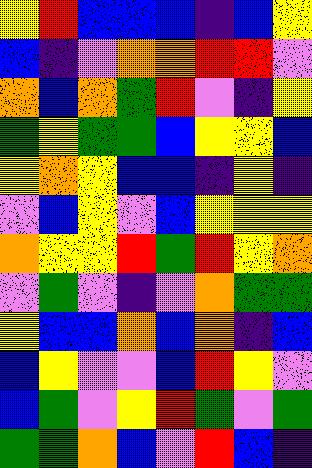[["yellow", "red", "blue", "blue", "blue", "indigo", "blue", "yellow"], ["blue", "indigo", "violet", "orange", "orange", "red", "red", "violet"], ["orange", "blue", "orange", "green", "red", "violet", "indigo", "yellow"], ["green", "yellow", "green", "green", "blue", "yellow", "yellow", "blue"], ["yellow", "orange", "yellow", "blue", "blue", "indigo", "yellow", "indigo"], ["violet", "blue", "yellow", "violet", "blue", "yellow", "yellow", "yellow"], ["orange", "yellow", "yellow", "red", "green", "red", "yellow", "orange"], ["violet", "green", "violet", "indigo", "violet", "orange", "green", "green"], ["yellow", "blue", "blue", "orange", "blue", "orange", "indigo", "blue"], ["blue", "yellow", "violet", "violet", "blue", "red", "yellow", "violet"], ["blue", "green", "violet", "yellow", "red", "green", "violet", "green"], ["green", "green", "orange", "blue", "violet", "red", "blue", "indigo"]]